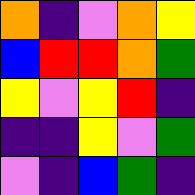[["orange", "indigo", "violet", "orange", "yellow"], ["blue", "red", "red", "orange", "green"], ["yellow", "violet", "yellow", "red", "indigo"], ["indigo", "indigo", "yellow", "violet", "green"], ["violet", "indigo", "blue", "green", "indigo"]]